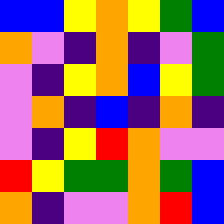[["blue", "blue", "yellow", "orange", "yellow", "green", "blue"], ["orange", "violet", "indigo", "orange", "indigo", "violet", "green"], ["violet", "indigo", "yellow", "orange", "blue", "yellow", "green"], ["violet", "orange", "indigo", "blue", "indigo", "orange", "indigo"], ["violet", "indigo", "yellow", "red", "orange", "violet", "violet"], ["red", "yellow", "green", "green", "orange", "green", "blue"], ["orange", "indigo", "violet", "violet", "orange", "red", "blue"]]